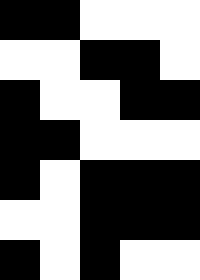[["black", "black", "white", "white", "white"], ["white", "white", "black", "black", "white"], ["black", "white", "white", "black", "black"], ["black", "black", "white", "white", "white"], ["black", "white", "black", "black", "black"], ["white", "white", "black", "black", "black"], ["black", "white", "black", "white", "white"]]